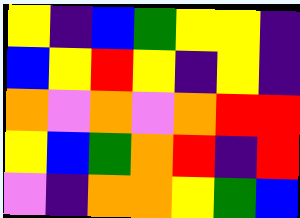[["yellow", "indigo", "blue", "green", "yellow", "yellow", "indigo"], ["blue", "yellow", "red", "yellow", "indigo", "yellow", "indigo"], ["orange", "violet", "orange", "violet", "orange", "red", "red"], ["yellow", "blue", "green", "orange", "red", "indigo", "red"], ["violet", "indigo", "orange", "orange", "yellow", "green", "blue"]]